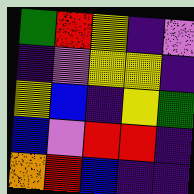[["green", "red", "yellow", "indigo", "violet"], ["indigo", "violet", "yellow", "yellow", "indigo"], ["yellow", "blue", "indigo", "yellow", "green"], ["blue", "violet", "red", "red", "indigo"], ["orange", "red", "blue", "indigo", "indigo"]]